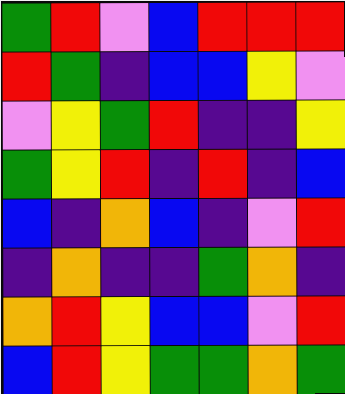[["green", "red", "violet", "blue", "red", "red", "red"], ["red", "green", "indigo", "blue", "blue", "yellow", "violet"], ["violet", "yellow", "green", "red", "indigo", "indigo", "yellow"], ["green", "yellow", "red", "indigo", "red", "indigo", "blue"], ["blue", "indigo", "orange", "blue", "indigo", "violet", "red"], ["indigo", "orange", "indigo", "indigo", "green", "orange", "indigo"], ["orange", "red", "yellow", "blue", "blue", "violet", "red"], ["blue", "red", "yellow", "green", "green", "orange", "green"]]